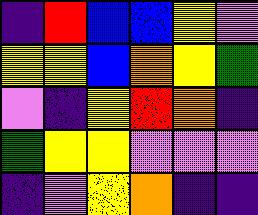[["indigo", "red", "blue", "blue", "yellow", "violet"], ["yellow", "yellow", "blue", "orange", "yellow", "green"], ["violet", "indigo", "yellow", "red", "orange", "indigo"], ["green", "yellow", "yellow", "violet", "violet", "violet"], ["indigo", "violet", "yellow", "orange", "indigo", "indigo"]]